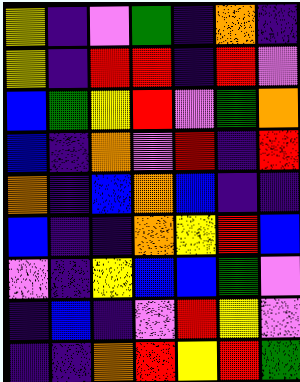[["yellow", "indigo", "violet", "green", "indigo", "orange", "indigo"], ["yellow", "indigo", "red", "red", "indigo", "red", "violet"], ["blue", "green", "yellow", "red", "violet", "green", "orange"], ["blue", "indigo", "orange", "violet", "red", "indigo", "red"], ["orange", "indigo", "blue", "orange", "blue", "indigo", "indigo"], ["blue", "indigo", "indigo", "orange", "yellow", "red", "blue"], ["violet", "indigo", "yellow", "blue", "blue", "green", "violet"], ["indigo", "blue", "indigo", "violet", "red", "yellow", "violet"], ["indigo", "indigo", "orange", "red", "yellow", "red", "green"]]